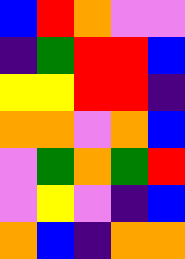[["blue", "red", "orange", "violet", "violet"], ["indigo", "green", "red", "red", "blue"], ["yellow", "yellow", "red", "red", "indigo"], ["orange", "orange", "violet", "orange", "blue"], ["violet", "green", "orange", "green", "red"], ["violet", "yellow", "violet", "indigo", "blue"], ["orange", "blue", "indigo", "orange", "orange"]]